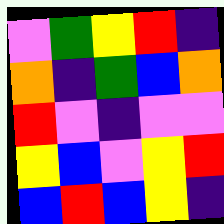[["violet", "green", "yellow", "red", "indigo"], ["orange", "indigo", "green", "blue", "orange"], ["red", "violet", "indigo", "violet", "violet"], ["yellow", "blue", "violet", "yellow", "red"], ["blue", "red", "blue", "yellow", "indigo"]]